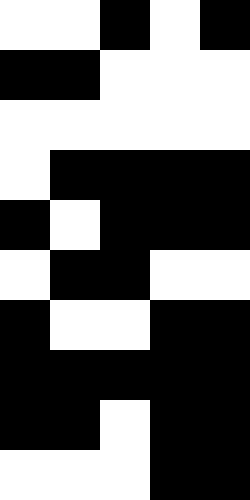[["white", "white", "black", "white", "black"], ["black", "black", "white", "white", "white"], ["white", "white", "white", "white", "white"], ["white", "black", "black", "black", "black"], ["black", "white", "black", "black", "black"], ["white", "black", "black", "white", "white"], ["black", "white", "white", "black", "black"], ["black", "black", "black", "black", "black"], ["black", "black", "white", "black", "black"], ["white", "white", "white", "black", "black"]]